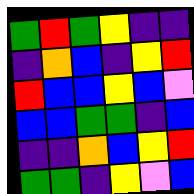[["green", "red", "green", "yellow", "indigo", "indigo"], ["indigo", "orange", "blue", "indigo", "yellow", "red"], ["red", "blue", "blue", "yellow", "blue", "violet"], ["blue", "blue", "green", "green", "indigo", "blue"], ["indigo", "indigo", "orange", "blue", "yellow", "red"], ["green", "green", "indigo", "yellow", "violet", "blue"]]